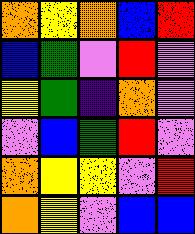[["orange", "yellow", "orange", "blue", "red"], ["blue", "green", "violet", "red", "violet"], ["yellow", "green", "indigo", "orange", "violet"], ["violet", "blue", "green", "red", "violet"], ["orange", "yellow", "yellow", "violet", "red"], ["orange", "yellow", "violet", "blue", "blue"]]